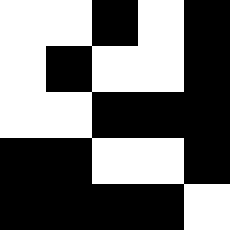[["white", "white", "black", "white", "black"], ["white", "black", "white", "white", "black"], ["white", "white", "black", "black", "black"], ["black", "black", "white", "white", "black"], ["black", "black", "black", "black", "white"]]